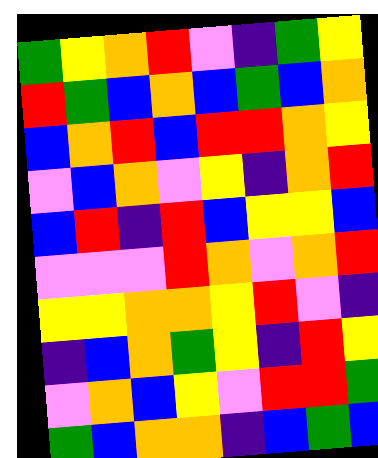[["green", "yellow", "orange", "red", "violet", "indigo", "green", "yellow"], ["red", "green", "blue", "orange", "blue", "green", "blue", "orange"], ["blue", "orange", "red", "blue", "red", "red", "orange", "yellow"], ["violet", "blue", "orange", "violet", "yellow", "indigo", "orange", "red"], ["blue", "red", "indigo", "red", "blue", "yellow", "yellow", "blue"], ["violet", "violet", "violet", "red", "orange", "violet", "orange", "red"], ["yellow", "yellow", "orange", "orange", "yellow", "red", "violet", "indigo"], ["indigo", "blue", "orange", "green", "yellow", "indigo", "red", "yellow"], ["violet", "orange", "blue", "yellow", "violet", "red", "red", "green"], ["green", "blue", "orange", "orange", "indigo", "blue", "green", "blue"]]